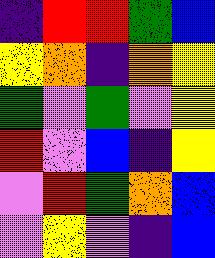[["indigo", "red", "red", "green", "blue"], ["yellow", "orange", "indigo", "orange", "yellow"], ["green", "violet", "green", "violet", "yellow"], ["red", "violet", "blue", "indigo", "yellow"], ["violet", "red", "green", "orange", "blue"], ["violet", "yellow", "violet", "indigo", "blue"]]